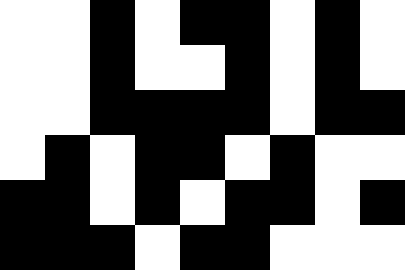[["white", "white", "black", "white", "black", "black", "white", "black", "white"], ["white", "white", "black", "white", "white", "black", "white", "black", "white"], ["white", "white", "black", "black", "black", "black", "white", "black", "black"], ["white", "black", "white", "black", "black", "white", "black", "white", "white"], ["black", "black", "white", "black", "white", "black", "black", "white", "black"], ["black", "black", "black", "white", "black", "black", "white", "white", "white"]]